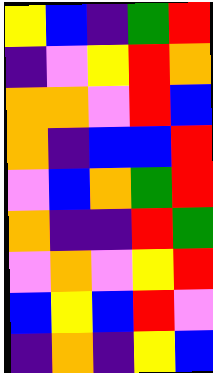[["yellow", "blue", "indigo", "green", "red"], ["indigo", "violet", "yellow", "red", "orange"], ["orange", "orange", "violet", "red", "blue"], ["orange", "indigo", "blue", "blue", "red"], ["violet", "blue", "orange", "green", "red"], ["orange", "indigo", "indigo", "red", "green"], ["violet", "orange", "violet", "yellow", "red"], ["blue", "yellow", "blue", "red", "violet"], ["indigo", "orange", "indigo", "yellow", "blue"]]